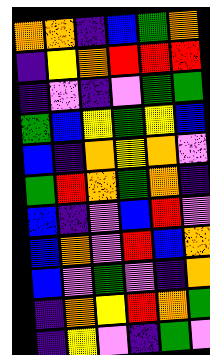[["orange", "orange", "indigo", "blue", "green", "orange"], ["indigo", "yellow", "orange", "red", "red", "red"], ["indigo", "violet", "indigo", "violet", "green", "green"], ["green", "blue", "yellow", "green", "yellow", "blue"], ["blue", "indigo", "orange", "yellow", "orange", "violet"], ["green", "red", "orange", "green", "orange", "indigo"], ["blue", "indigo", "violet", "blue", "red", "violet"], ["blue", "orange", "violet", "red", "blue", "orange"], ["blue", "violet", "green", "violet", "indigo", "orange"], ["indigo", "orange", "yellow", "red", "orange", "green"], ["indigo", "yellow", "violet", "indigo", "green", "violet"]]